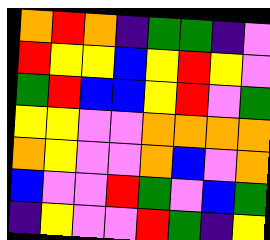[["orange", "red", "orange", "indigo", "green", "green", "indigo", "violet"], ["red", "yellow", "yellow", "blue", "yellow", "red", "yellow", "violet"], ["green", "red", "blue", "blue", "yellow", "red", "violet", "green"], ["yellow", "yellow", "violet", "violet", "orange", "orange", "orange", "orange"], ["orange", "yellow", "violet", "violet", "orange", "blue", "violet", "orange"], ["blue", "violet", "violet", "red", "green", "violet", "blue", "green"], ["indigo", "yellow", "violet", "violet", "red", "green", "indigo", "yellow"]]